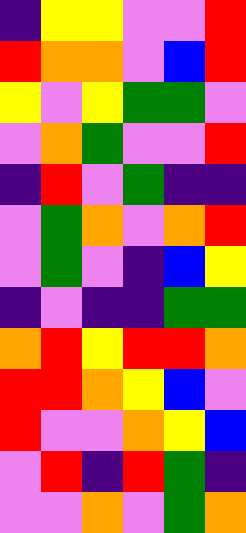[["indigo", "yellow", "yellow", "violet", "violet", "red"], ["red", "orange", "orange", "violet", "blue", "red"], ["yellow", "violet", "yellow", "green", "green", "violet"], ["violet", "orange", "green", "violet", "violet", "red"], ["indigo", "red", "violet", "green", "indigo", "indigo"], ["violet", "green", "orange", "violet", "orange", "red"], ["violet", "green", "violet", "indigo", "blue", "yellow"], ["indigo", "violet", "indigo", "indigo", "green", "green"], ["orange", "red", "yellow", "red", "red", "orange"], ["red", "red", "orange", "yellow", "blue", "violet"], ["red", "violet", "violet", "orange", "yellow", "blue"], ["violet", "red", "indigo", "red", "green", "indigo"], ["violet", "violet", "orange", "violet", "green", "orange"]]